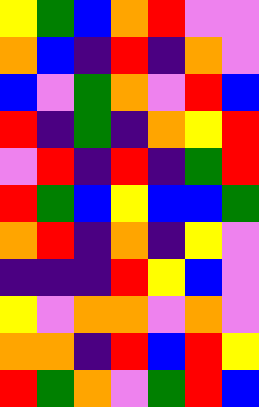[["yellow", "green", "blue", "orange", "red", "violet", "violet"], ["orange", "blue", "indigo", "red", "indigo", "orange", "violet"], ["blue", "violet", "green", "orange", "violet", "red", "blue"], ["red", "indigo", "green", "indigo", "orange", "yellow", "red"], ["violet", "red", "indigo", "red", "indigo", "green", "red"], ["red", "green", "blue", "yellow", "blue", "blue", "green"], ["orange", "red", "indigo", "orange", "indigo", "yellow", "violet"], ["indigo", "indigo", "indigo", "red", "yellow", "blue", "violet"], ["yellow", "violet", "orange", "orange", "violet", "orange", "violet"], ["orange", "orange", "indigo", "red", "blue", "red", "yellow"], ["red", "green", "orange", "violet", "green", "red", "blue"]]